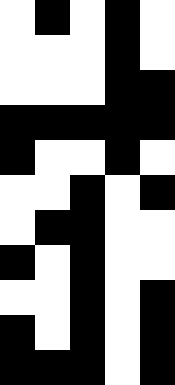[["white", "black", "white", "black", "white"], ["white", "white", "white", "black", "white"], ["white", "white", "white", "black", "black"], ["black", "black", "black", "black", "black"], ["black", "white", "white", "black", "white"], ["white", "white", "black", "white", "black"], ["white", "black", "black", "white", "white"], ["black", "white", "black", "white", "white"], ["white", "white", "black", "white", "black"], ["black", "white", "black", "white", "black"], ["black", "black", "black", "white", "black"]]